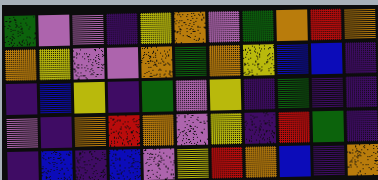[["green", "violet", "violet", "indigo", "yellow", "orange", "violet", "green", "orange", "red", "orange"], ["orange", "yellow", "violet", "violet", "orange", "green", "orange", "yellow", "blue", "blue", "indigo"], ["indigo", "blue", "yellow", "indigo", "green", "violet", "yellow", "indigo", "green", "indigo", "indigo"], ["violet", "indigo", "orange", "red", "orange", "violet", "yellow", "indigo", "red", "green", "indigo"], ["indigo", "blue", "indigo", "blue", "violet", "yellow", "red", "orange", "blue", "indigo", "orange"]]